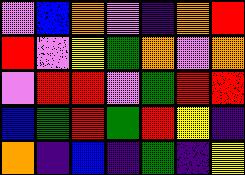[["violet", "blue", "orange", "violet", "indigo", "orange", "red"], ["red", "violet", "yellow", "green", "orange", "violet", "orange"], ["violet", "red", "red", "violet", "green", "red", "red"], ["blue", "green", "red", "green", "red", "yellow", "indigo"], ["orange", "indigo", "blue", "indigo", "green", "indigo", "yellow"]]